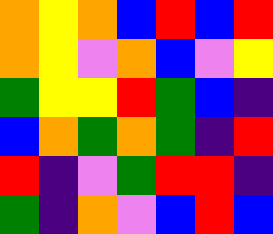[["orange", "yellow", "orange", "blue", "red", "blue", "red"], ["orange", "yellow", "violet", "orange", "blue", "violet", "yellow"], ["green", "yellow", "yellow", "red", "green", "blue", "indigo"], ["blue", "orange", "green", "orange", "green", "indigo", "red"], ["red", "indigo", "violet", "green", "red", "red", "indigo"], ["green", "indigo", "orange", "violet", "blue", "red", "blue"]]